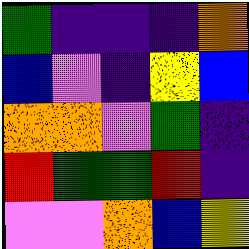[["green", "indigo", "indigo", "indigo", "orange"], ["blue", "violet", "indigo", "yellow", "blue"], ["orange", "orange", "violet", "green", "indigo"], ["red", "green", "green", "red", "indigo"], ["violet", "violet", "orange", "blue", "yellow"]]